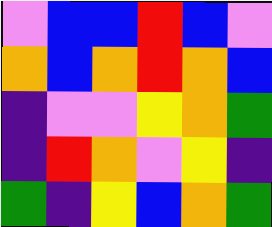[["violet", "blue", "blue", "red", "blue", "violet"], ["orange", "blue", "orange", "red", "orange", "blue"], ["indigo", "violet", "violet", "yellow", "orange", "green"], ["indigo", "red", "orange", "violet", "yellow", "indigo"], ["green", "indigo", "yellow", "blue", "orange", "green"]]